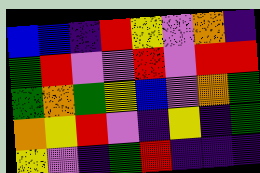[["blue", "blue", "indigo", "red", "yellow", "violet", "orange", "indigo"], ["green", "red", "violet", "violet", "red", "violet", "red", "red"], ["green", "orange", "green", "yellow", "blue", "violet", "orange", "green"], ["orange", "yellow", "red", "violet", "indigo", "yellow", "indigo", "green"], ["yellow", "violet", "indigo", "green", "red", "indigo", "indigo", "indigo"]]